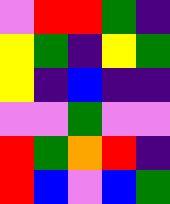[["violet", "red", "red", "green", "indigo"], ["yellow", "green", "indigo", "yellow", "green"], ["yellow", "indigo", "blue", "indigo", "indigo"], ["violet", "violet", "green", "violet", "violet"], ["red", "green", "orange", "red", "indigo"], ["red", "blue", "violet", "blue", "green"]]